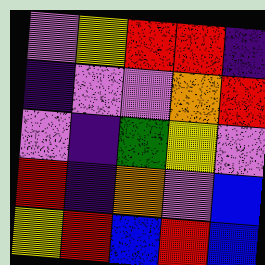[["violet", "yellow", "red", "red", "indigo"], ["indigo", "violet", "violet", "orange", "red"], ["violet", "indigo", "green", "yellow", "violet"], ["red", "indigo", "orange", "violet", "blue"], ["yellow", "red", "blue", "red", "blue"]]